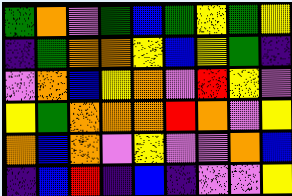[["green", "orange", "violet", "green", "blue", "green", "yellow", "green", "yellow"], ["indigo", "green", "orange", "orange", "yellow", "blue", "yellow", "green", "indigo"], ["violet", "orange", "blue", "yellow", "orange", "violet", "red", "yellow", "violet"], ["yellow", "green", "orange", "orange", "orange", "red", "orange", "violet", "yellow"], ["orange", "blue", "orange", "violet", "yellow", "violet", "violet", "orange", "blue"], ["indigo", "blue", "red", "indigo", "blue", "indigo", "violet", "violet", "yellow"]]